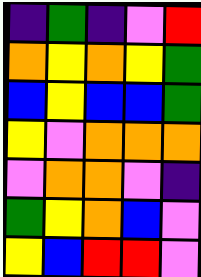[["indigo", "green", "indigo", "violet", "red"], ["orange", "yellow", "orange", "yellow", "green"], ["blue", "yellow", "blue", "blue", "green"], ["yellow", "violet", "orange", "orange", "orange"], ["violet", "orange", "orange", "violet", "indigo"], ["green", "yellow", "orange", "blue", "violet"], ["yellow", "blue", "red", "red", "violet"]]